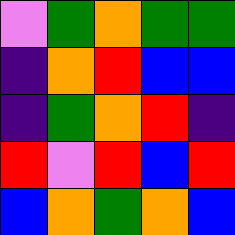[["violet", "green", "orange", "green", "green"], ["indigo", "orange", "red", "blue", "blue"], ["indigo", "green", "orange", "red", "indigo"], ["red", "violet", "red", "blue", "red"], ["blue", "orange", "green", "orange", "blue"]]